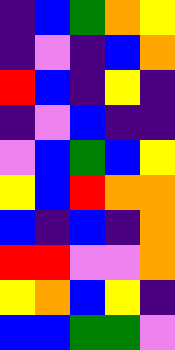[["indigo", "blue", "green", "orange", "yellow"], ["indigo", "violet", "indigo", "blue", "orange"], ["red", "blue", "indigo", "yellow", "indigo"], ["indigo", "violet", "blue", "indigo", "indigo"], ["violet", "blue", "green", "blue", "yellow"], ["yellow", "blue", "red", "orange", "orange"], ["blue", "indigo", "blue", "indigo", "orange"], ["red", "red", "violet", "violet", "orange"], ["yellow", "orange", "blue", "yellow", "indigo"], ["blue", "blue", "green", "green", "violet"]]